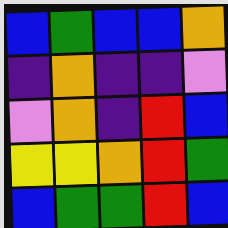[["blue", "green", "blue", "blue", "orange"], ["indigo", "orange", "indigo", "indigo", "violet"], ["violet", "orange", "indigo", "red", "blue"], ["yellow", "yellow", "orange", "red", "green"], ["blue", "green", "green", "red", "blue"]]